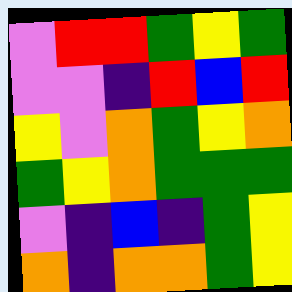[["violet", "red", "red", "green", "yellow", "green"], ["violet", "violet", "indigo", "red", "blue", "red"], ["yellow", "violet", "orange", "green", "yellow", "orange"], ["green", "yellow", "orange", "green", "green", "green"], ["violet", "indigo", "blue", "indigo", "green", "yellow"], ["orange", "indigo", "orange", "orange", "green", "yellow"]]